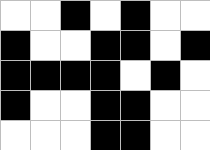[["white", "white", "black", "white", "black", "white", "white"], ["black", "white", "white", "black", "black", "white", "black"], ["black", "black", "black", "black", "white", "black", "white"], ["black", "white", "white", "black", "black", "white", "white"], ["white", "white", "white", "black", "black", "white", "white"]]